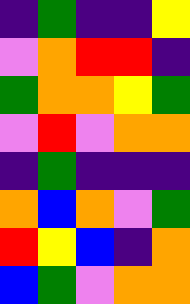[["indigo", "green", "indigo", "indigo", "yellow"], ["violet", "orange", "red", "red", "indigo"], ["green", "orange", "orange", "yellow", "green"], ["violet", "red", "violet", "orange", "orange"], ["indigo", "green", "indigo", "indigo", "indigo"], ["orange", "blue", "orange", "violet", "green"], ["red", "yellow", "blue", "indigo", "orange"], ["blue", "green", "violet", "orange", "orange"]]